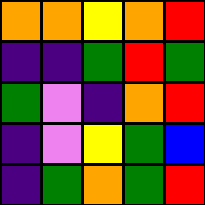[["orange", "orange", "yellow", "orange", "red"], ["indigo", "indigo", "green", "red", "green"], ["green", "violet", "indigo", "orange", "red"], ["indigo", "violet", "yellow", "green", "blue"], ["indigo", "green", "orange", "green", "red"]]